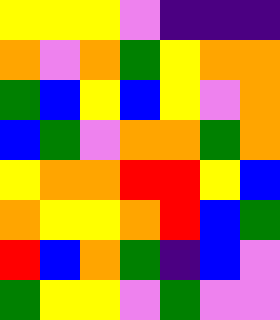[["yellow", "yellow", "yellow", "violet", "indigo", "indigo", "indigo"], ["orange", "violet", "orange", "green", "yellow", "orange", "orange"], ["green", "blue", "yellow", "blue", "yellow", "violet", "orange"], ["blue", "green", "violet", "orange", "orange", "green", "orange"], ["yellow", "orange", "orange", "red", "red", "yellow", "blue"], ["orange", "yellow", "yellow", "orange", "red", "blue", "green"], ["red", "blue", "orange", "green", "indigo", "blue", "violet"], ["green", "yellow", "yellow", "violet", "green", "violet", "violet"]]